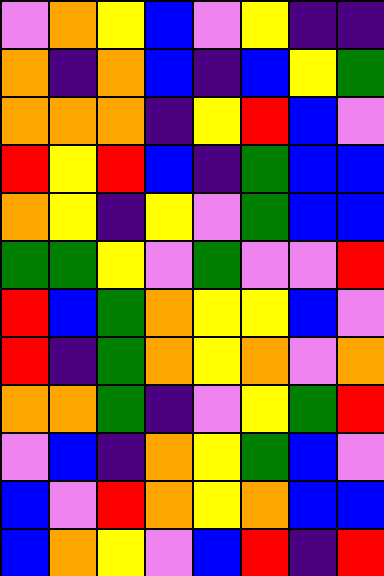[["violet", "orange", "yellow", "blue", "violet", "yellow", "indigo", "indigo"], ["orange", "indigo", "orange", "blue", "indigo", "blue", "yellow", "green"], ["orange", "orange", "orange", "indigo", "yellow", "red", "blue", "violet"], ["red", "yellow", "red", "blue", "indigo", "green", "blue", "blue"], ["orange", "yellow", "indigo", "yellow", "violet", "green", "blue", "blue"], ["green", "green", "yellow", "violet", "green", "violet", "violet", "red"], ["red", "blue", "green", "orange", "yellow", "yellow", "blue", "violet"], ["red", "indigo", "green", "orange", "yellow", "orange", "violet", "orange"], ["orange", "orange", "green", "indigo", "violet", "yellow", "green", "red"], ["violet", "blue", "indigo", "orange", "yellow", "green", "blue", "violet"], ["blue", "violet", "red", "orange", "yellow", "orange", "blue", "blue"], ["blue", "orange", "yellow", "violet", "blue", "red", "indigo", "red"]]